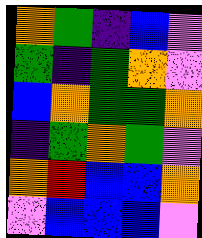[["orange", "green", "indigo", "blue", "violet"], ["green", "indigo", "green", "orange", "violet"], ["blue", "orange", "green", "green", "orange"], ["indigo", "green", "orange", "green", "violet"], ["orange", "red", "blue", "blue", "orange"], ["violet", "blue", "blue", "blue", "violet"]]